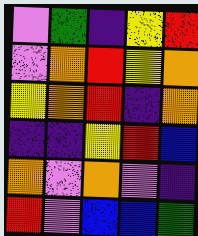[["violet", "green", "indigo", "yellow", "red"], ["violet", "orange", "red", "yellow", "orange"], ["yellow", "orange", "red", "indigo", "orange"], ["indigo", "indigo", "yellow", "red", "blue"], ["orange", "violet", "orange", "violet", "indigo"], ["red", "violet", "blue", "blue", "green"]]